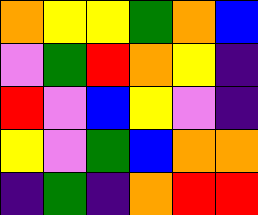[["orange", "yellow", "yellow", "green", "orange", "blue"], ["violet", "green", "red", "orange", "yellow", "indigo"], ["red", "violet", "blue", "yellow", "violet", "indigo"], ["yellow", "violet", "green", "blue", "orange", "orange"], ["indigo", "green", "indigo", "orange", "red", "red"]]